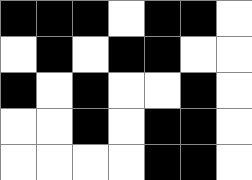[["black", "black", "black", "white", "black", "black", "white"], ["white", "black", "white", "black", "black", "white", "white"], ["black", "white", "black", "white", "white", "black", "white"], ["white", "white", "black", "white", "black", "black", "white"], ["white", "white", "white", "white", "black", "black", "white"]]